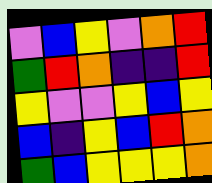[["violet", "blue", "yellow", "violet", "orange", "red"], ["green", "red", "orange", "indigo", "indigo", "red"], ["yellow", "violet", "violet", "yellow", "blue", "yellow"], ["blue", "indigo", "yellow", "blue", "red", "orange"], ["green", "blue", "yellow", "yellow", "yellow", "orange"]]